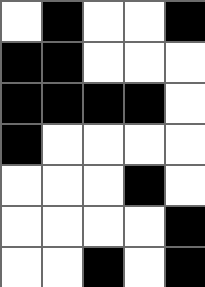[["white", "black", "white", "white", "black"], ["black", "black", "white", "white", "white"], ["black", "black", "black", "black", "white"], ["black", "white", "white", "white", "white"], ["white", "white", "white", "black", "white"], ["white", "white", "white", "white", "black"], ["white", "white", "black", "white", "black"]]